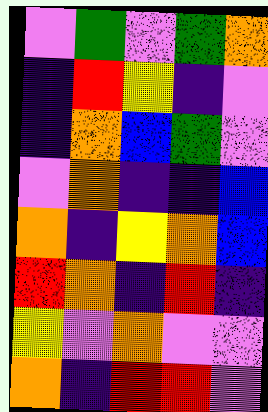[["violet", "green", "violet", "green", "orange"], ["indigo", "red", "yellow", "indigo", "violet"], ["indigo", "orange", "blue", "green", "violet"], ["violet", "orange", "indigo", "indigo", "blue"], ["orange", "indigo", "yellow", "orange", "blue"], ["red", "orange", "indigo", "red", "indigo"], ["yellow", "violet", "orange", "violet", "violet"], ["orange", "indigo", "red", "red", "violet"]]